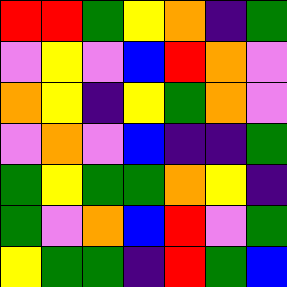[["red", "red", "green", "yellow", "orange", "indigo", "green"], ["violet", "yellow", "violet", "blue", "red", "orange", "violet"], ["orange", "yellow", "indigo", "yellow", "green", "orange", "violet"], ["violet", "orange", "violet", "blue", "indigo", "indigo", "green"], ["green", "yellow", "green", "green", "orange", "yellow", "indigo"], ["green", "violet", "orange", "blue", "red", "violet", "green"], ["yellow", "green", "green", "indigo", "red", "green", "blue"]]